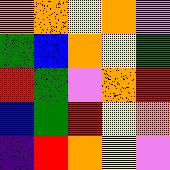[["orange", "orange", "yellow", "orange", "violet"], ["green", "blue", "orange", "yellow", "green"], ["red", "green", "violet", "orange", "red"], ["blue", "green", "red", "yellow", "orange"], ["indigo", "red", "orange", "yellow", "violet"]]